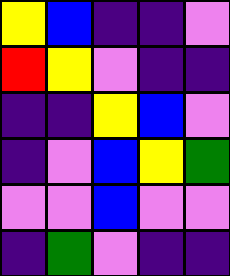[["yellow", "blue", "indigo", "indigo", "violet"], ["red", "yellow", "violet", "indigo", "indigo"], ["indigo", "indigo", "yellow", "blue", "violet"], ["indigo", "violet", "blue", "yellow", "green"], ["violet", "violet", "blue", "violet", "violet"], ["indigo", "green", "violet", "indigo", "indigo"]]